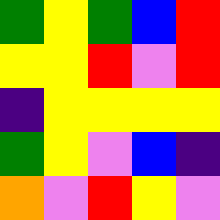[["green", "yellow", "green", "blue", "red"], ["yellow", "yellow", "red", "violet", "red"], ["indigo", "yellow", "yellow", "yellow", "yellow"], ["green", "yellow", "violet", "blue", "indigo"], ["orange", "violet", "red", "yellow", "violet"]]